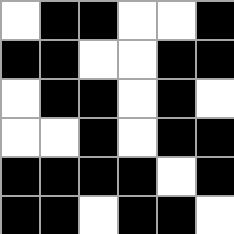[["white", "black", "black", "white", "white", "black"], ["black", "black", "white", "white", "black", "black"], ["white", "black", "black", "white", "black", "white"], ["white", "white", "black", "white", "black", "black"], ["black", "black", "black", "black", "white", "black"], ["black", "black", "white", "black", "black", "white"]]